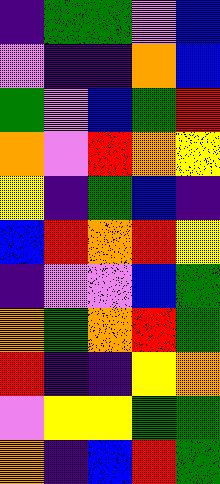[["indigo", "green", "green", "violet", "blue"], ["violet", "indigo", "indigo", "orange", "blue"], ["green", "violet", "blue", "green", "red"], ["orange", "violet", "red", "orange", "yellow"], ["yellow", "indigo", "green", "blue", "indigo"], ["blue", "red", "orange", "red", "yellow"], ["indigo", "violet", "violet", "blue", "green"], ["orange", "green", "orange", "red", "green"], ["red", "indigo", "indigo", "yellow", "orange"], ["violet", "yellow", "yellow", "green", "green"], ["orange", "indigo", "blue", "red", "green"]]